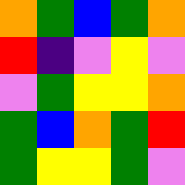[["orange", "green", "blue", "green", "orange"], ["red", "indigo", "violet", "yellow", "violet"], ["violet", "green", "yellow", "yellow", "orange"], ["green", "blue", "orange", "green", "red"], ["green", "yellow", "yellow", "green", "violet"]]